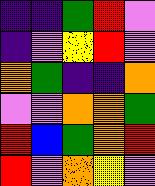[["indigo", "indigo", "green", "red", "violet"], ["indigo", "violet", "yellow", "red", "violet"], ["orange", "green", "indigo", "indigo", "orange"], ["violet", "violet", "orange", "orange", "green"], ["red", "blue", "green", "orange", "red"], ["red", "violet", "orange", "yellow", "violet"]]